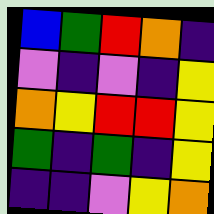[["blue", "green", "red", "orange", "indigo"], ["violet", "indigo", "violet", "indigo", "yellow"], ["orange", "yellow", "red", "red", "yellow"], ["green", "indigo", "green", "indigo", "yellow"], ["indigo", "indigo", "violet", "yellow", "orange"]]